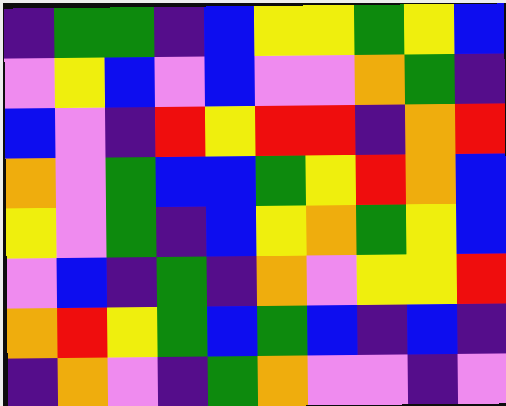[["indigo", "green", "green", "indigo", "blue", "yellow", "yellow", "green", "yellow", "blue"], ["violet", "yellow", "blue", "violet", "blue", "violet", "violet", "orange", "green", "indigo"], ["blue", "violet", "indigo", "red", "yellow", "red", "red", "indigo", "orange", "red"], ["orange", "violet", "green", "blue", "blue", "green", "yellow", "red", "orange", "blue"], ["yellow", "violet", "green", "indigo", "blue", "yellow", "orange", "green", "yellow", "blue"], ["violet", "blue", "indigo", "green", "indigo", "orange", "violet", "yellow", "yellow", "red"], ["orange", "red", "yellow", "green", "blue", "green", "blue", "indigo", "blue", "indigo"], ["indigo", "orange", "violet", "indigo", "green", "orange", "violet", "violet", "indigo", "violet"]]